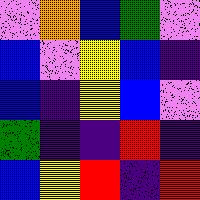[["violet", "orange", "blue", "green", "violet"], ["blue", "violet", "yellow", "blue", "indigo"], ["blue", "indigo", "yellow", "blue", "violet"], ["green", "indigo", "indigo", "red", "indigo"], ["blue", "yellow", "red", "indigo", "red"]]